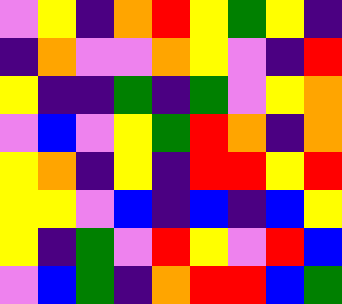[["violet", "yellow", "indigo", "orange", "red", "yellow", "green", "yellow", "indigo"], ["indigo", "orange", "violet", "violet", "orange", "yellow", "violet", "indigo", "red"], ["yellow", "indigo", "indigo", "green", "indigo", "green", "violet", "yellow", "orange"], ["violet", "blue", "violet", "yellow", "green", "red", "orange", "indigo", "orange"], ["yellow", "orange", "indigo", "yellow", "indigo", "red", "red", "yellow", "red"], ["yellow", "yellow", "violet", "blue", "indigo", "blue", "indigo", "blue", "yellow"], ["yellow", "indigo", "green", "violet", "red", "yellow", "violet", "red", "blue"], ["violet", "blue", "green", "indigo", "orange", "red", "red", "blue", "green"]]